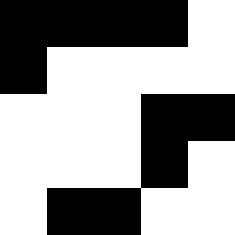[["black", "black", "black", "black", "white"], ["black", "white", "white", "white", "white"], ["white", "white", "white", "black", "black"], ["white", "white", "white", "black", "white"], ["white", "black", "black", "white", "white"]]